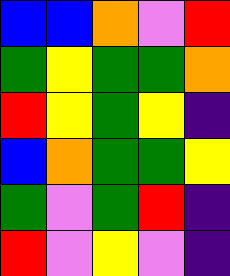[["blue", "blue", "orange", "violet", "red"], ["green", "yellow", "green", "green", "orange"], ["red", "yellow", "green", "yellow", "indigo"], ["blue", "orange", "green", "green", "yellow"], ["green", "violet", "green", "red", "indigo"], ["red", "violet", "yellow", "violet", "indigo"]]